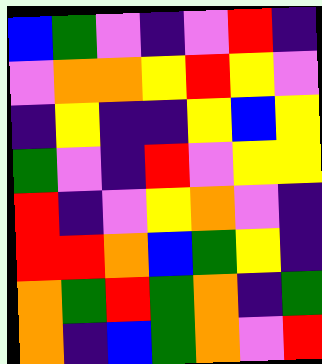[["blue", "green", "violet", "indigo", "violet", "red", "indigo"], ["violet", "orange", "orange", "yellow", "red", "yellow", "violet"], ["indigo", "yellow", "indigo", "indigo", "yellow", "blue", "yellow"], ["green", "violet", "indigo", "red", "violet", "yellow", "yellow"], ["red", "indigo", "violet", "yellow", "orange", "violet", "indigo"], ["red", "red", "orange", "blue", "green", "yellow", "indigo"], ["orange", "green", "red", "green", "orange", "indigo", "green"], ["orange", "indigo", "blue", "green", "orange", "violet", "red"]]